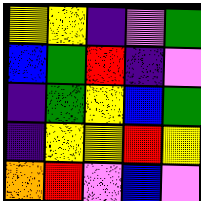[["yellow", "yellow", "indigo", "violet", "green"], ["blue", "green", "red", "indigo", "violet"], ["indigo", "green", "yellow", "blue", "green"], ["indigo", "yellow", "yellow", "red", "yellow"], ["orange", "red", "violet", "blue", "violet"]]